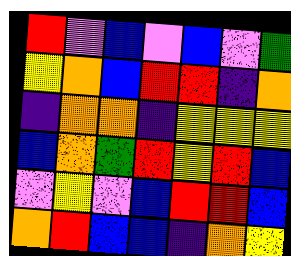[["red", "violet", "blue", "violet", "blue", "violet", "green"], ["yellow", "orange", "blue", "red", "red", "indigo", "orange"], ["indigo", "orange", "orange", "indigo", "yellow", "yellow", "yellow"], ["blue", "orange", "green", "red", "yellow", "red", "blue"], ["violet", "yellow", "violet", "blue", "red", "red", "blue"], ["orange", "red", "blue", "blue", "indigo", "orange", "yellow"]]